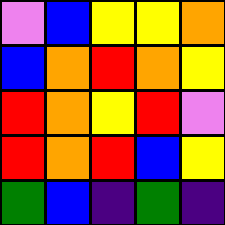[["violet", "blue", "yellow", "yellow", "orange"], ["blue", "orange", "red", "orange", "yellow"], ["red", "orange", "yellow", "red", "violet"], ["red", "orange", "red", "blue", "yellow"], ["green", "blue", "indigo", "green", "indigo"]]